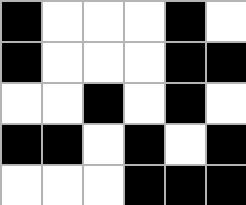[["black", "white", "white", "white", "black", "white"], ["black", "white", "white", "white", "black", "black"], ["white", "white", "black", "white", "black", "white"], ["black", "black", "white", "black", "white", "black"], ["white", "white", "white", "black", "black", "black"]]